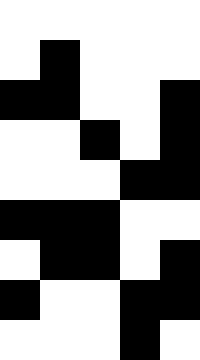[["white", "white", "white", "white", "white"], ["white", "black", "white", "white", "white"], ["black", "black", "white", "white", "black"], ["white", "white", "black", "white", "black"], ["white", "white", "white", "black", "black"], ["black", "black", "black", "white", "white"], ["white", "black", "black", "white", "black"], ["black", "white", "white", "black", "black"], ["white", "white", "white", "black", "white"]]